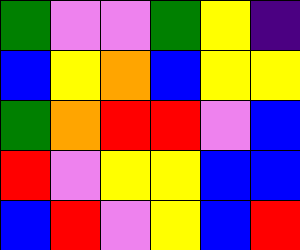[["green", "violet", "violet", "green", "yellow", "indigo"], ["blue", "yellow", "orange", "blue", "yellow", "yellow"], ["green", "orange", "red", "red", "violet", "blue"], ["red", "violet", "yellow", "yellow", "blue", "blue"], ["blue", "red", "violet", "yellow", "blue", "red"]]